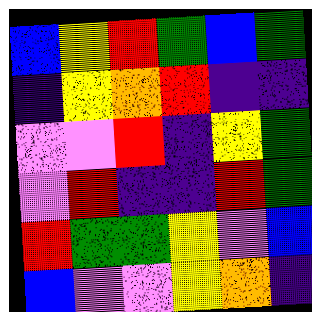[["blue", "yellow", "red", "green", "blue", "green"], ["indigo", "yellow", "orange", "red", "indigo", "indigo"], ["violet", "violet", "red", "indigo", "yellow", "green"], ["violet", "red", "indigo", "indigo", "red", "green"], ["red", "green", "green", "yellow", "violet", "blue"], ["blue", "violet", "violet", "yellow", "orange", "indigo"]]